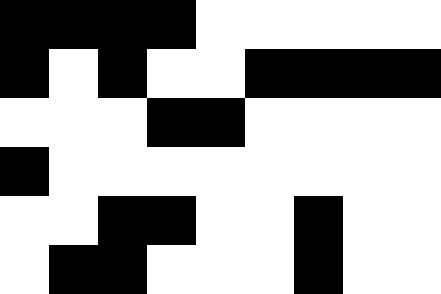[["black", "black", "black", "black", "white", "white", "white", "white", "white"], ["black", "white", "black", "white", "white", "black", "black", "black", "black"], ["white", "white", "white", "black", "black", "white", "white", "white", "white"], ["black", "white", "white", "white", "white", "white", "white", "white", "white"], ["white", "white", "black", "black", "white", "white", "black", "white", "white"], ["white", "black", "black", "white", "white", "white", "black", "white", "white"]]